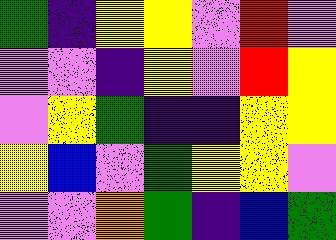[["green", "indigo", "yellow", "yellow", "violet", "red", "violet"], ["violet", "violet", "indigo", "yellow", "violet", "red", "yellow"], ["violet", "yellow", "green", "indigo", "indigo", "yellow", "yellow"], ["yellow", "blue", "violet", "green", "yellow", "yellow", "violet"], ["violet", "violet", "orange", "green", "indigo", "blue", "green"]]